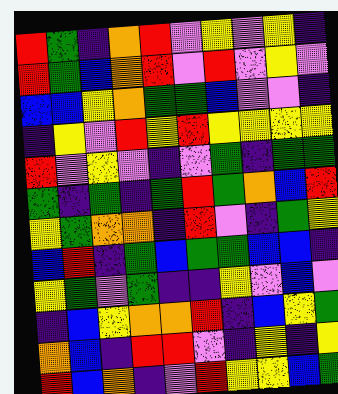[["red", "green", "indigo", "orange", "red", "violet", "yellow", "violet", "yellow", "indigo"], ["red", "green", "blue", "orange", "red", "violet", "red", "violet", "yellow", "violet"], ["blue", "blue", "yellow", "orange", "green", "green", "blue", "violet", "violet", "indigo"], ["indigo", "yellow", "violet", "red", "yellow", "red", "yellow", "yellow", "yellow", "yellow"], ["red", "violet", "yellow", "violet", "indigo", "violet", "green", "indigo", "green", "green"], ["green", "indigo", "green", "indigo", "green", "red", "green", "orange", "blue", "red"], ["yellow", "green", "orange", "orange", "indigo", "red", "violet", "indigo", "green", "yellow"], ["blue", "red", "indigo", "green", "blue", "green", "green", "blue", "blue", "indigo"], ["yellow", "green", "violet", "green", "indigo", "indigo", "yellow", "violet", "blue", "violet"], ["indigo", "blue", "yellow", "orange", "orange", "red", "indigo", "blue", "yellow", "green"], ["orange", "blue", "indigo", "red", "red", "violet", "indigo", "yellow", "indigo", "yellow"], ["red", "blue", "orange", "indigo", "violet", "red", "yellow", "yellow", "blue", "green"]]